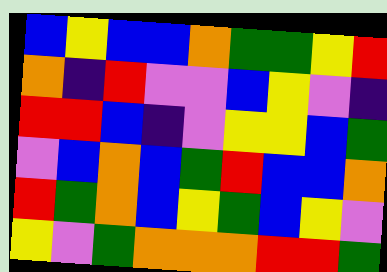[["blue", "yellow", "blue", "blue", "orange", "green", "green", "yellow", "red"], ["orange", "indigo", "red", "violet", "violet", "blue", "yellow", "violet", "indigo"], ["red", "red", "blue", "indigo", "violet", "yellow", "yellow", "blue", "green"], ["violet", "blue", "orange", "blue", "green", "red", "blue", "blue", "orange"], ["red", "green", "orange", "blue", "yellow", "green", "blue", "yellow", "violet"], ["yellow", "violet", "green", "orange", "orange", "orange", "red", "red", "green"]]